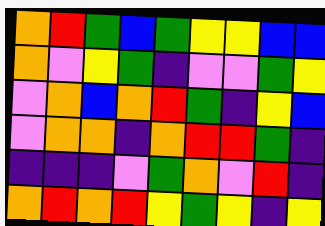[["orange", "red", "green", "blue", "green", "yellow", "yellow", "blue", "blue"], ["orange", "violet", "yellow", "green", "indigo", "violet", "violet", "green", "yellow"], ["violet", "orange", "blue", "orange", "red", "green", "indigo", "yellow", "blue"], ["violet", "orange", "orange", "indigo", "orange", "red", "red", "green", "indigo"], ["indigo", "indigo", "indigo", "violet", "green", "orange", "violet", "red", "indigo"], ["orange", "red", "orange", "red", "yellow", "green", "yellow", "indigo", "yellow"]]